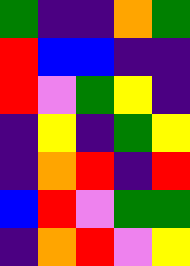[["green", "indigo", "indigo", "orange", "green"], ["red", "blue", "blue", "indigo", "indigo"], ["red", "violet", "green", "yellow", "indigo"], ["indigo", "yellow", "indigo", "green", "yellow"], ["indigo", "orange", "red", "indigo", "red"], ["blue", "red", "violet", "green", "green"], ["indigo", "orange", "red", "violet", "yellow"]]